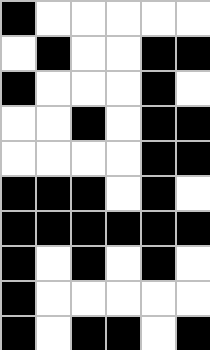[["black", "white", "white", "white", "white", "white"], ["white", "black", "white", "white", "black", "black"], ["black", "white", "white", "white", "black", "white"], ["white", "white", "black", "white", "black", "black"], ["white", "white", "white", "white", "black", "black"], ["black", "black", "black", "white", "black", "white"], ["black", "black", "black", "black", "black", "black"], ["black", "white", "black", "white", "black", "white"], ["black", "white", "white", "white", "white", "white"], ["black", "white", "black", "black", "white", "black"]]